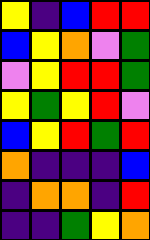[["yellow", "indigo", "blue", "red", "red"], ["blue", "yellow", "orange", "violet", "green"], ["violet", "yellow", "red", "red", "green"], ["yellow", "green", "yellow", "red", "violet"], ["blue", "yellow", "red", "green", "red"], ["orange", "indigo", "indigo", "indigo", "blue"], ["indigo", "orange", "orange", "indigo", "red"], ["indigo", "indigo", "green", "yellow", "orange"]]